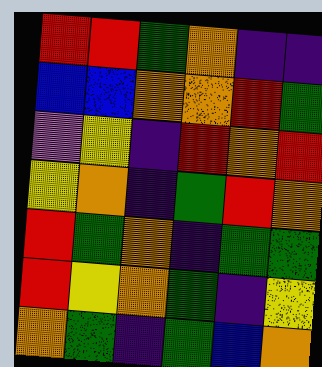[["red", "red", "green", "orange", "indigo", "indigo"], ["blue", "blue", "orange", "orange", "red", "green"], ["violet", "yellow", "indigo", "red", "orange", "red"], ["yellow", "orange", "indigo", "green", "red", "orange"], ["red", "green", "orange", "indigo", "green", "green"], ["red", "yellow", "orange", "green", "indigo", "yellow"], ["orange", "green", "indigo", "green", "blue", "orange"]]